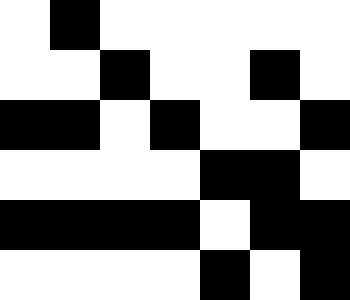[["white", "black", "white", "white", "white", "white", "white"], ["white", "white", "black", "white", "white", "black", "white"], ["black", "black", "white", "black", "white", "white", "black"], ["white", "white", "white", "white", "black", "black", "white"], ["black", "black", "black", "black", "white", "black", "black"], ["white", "white", "white", "white", "black", "white", "black"]]